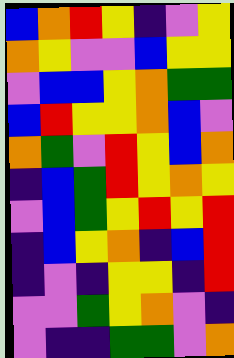[["blue", "orange", "red", "yellow", "indigo", "violet", "yellow"], ["orange", "yellow", "violet", "violet", "blue", "yellow", "yellow"], ["violet", "blue", "blue", "yellow", "orange", "green", "green"], ["blue", "red", "yellow", "yellow", "orange", "blue", "violet"], ["orange", "green", "violet", "red", "yellow", "blue", "orange"], ["indigo", "blue", "green", "red", "yellow", "orange", "yellow"], ["violet", "blue", "green", "yellow", "red", "yellow", "red"], ["indigo", "blue", "yellow", "orange", "indigo", "blue", "red"], ["indigo", "violet", "indigo", "yellow", "yellow", "indigo", "red"], ["violet", "violet", "green", "yellow", "orange", "violet", "indigo"], ["violet", "indigo", "indigo", "green", "green", "violet", "orange"]]